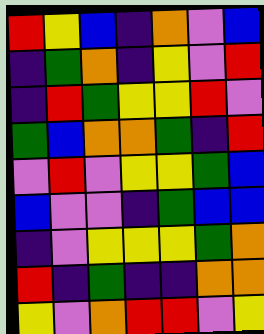[["red", "yellow", "blue", "indigo", "orange", "violet", "blue"], ["indigo", "green", "orange", "indigo", "yellow", "violet", "red"], ["indigo", "red", "green", "yellow", "yellow", "red", "violet"], ["green", "blue", "orange", "orange", "green", "indigo", "red"], ["violet", "red", "violet", "yellow", "yellow", "green", "blue"], ["blue", "violet", "violet", "indigo", "green", "blue", "blue"], ["indigo", "violet", "yellow", "yellow", "yellow", "green", "orange"], ["red", "indigo", "green", "indigo", "indigo", "orange", "orange"], ["yellow", "violet", "orange", "red", "red", "violet", "yellow"]]